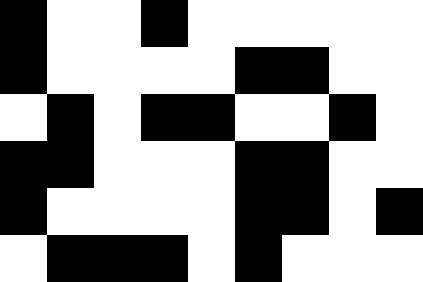[["black", "white", "white", "black", "white", "white", "white", "white", "white"], ["black", "white", "white", "white", "white", "black", "black", "white", "white"], ["white", "black", "white", "black", "black", "white", "white", "black", "white"], ["black", "black", "white", "white", "white", "black", "black", "white", "white"], ["black", "white", "white", "white", "white", "black", "black", "white", "black"], ["white", "black", "black", "black", "white", "black", "white", "white", "white"]]